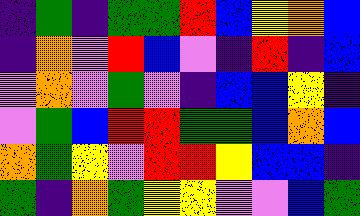[["indigo", "green", "indigo", "green", "green", "red", "blue", "yellow", "orange", "blue"], ["indigo", "orange", "violet", "red", "blue", "violet", "indigo", "red", "indigo", "blue"], ["violet", "orange", "violet", "green", "violet", "indigo", "blue", "blue", "yellow", "indigo"], ["violet", "green", "blue", "red", "red", "green", "green", "blue", "orange", "blue"], ["orange", "green", "yellow", "violet", "red", "red", "yellow", "blue", "blue", "indigo"], ["green", "indigo", "orange", "green", "yellow", "yellow", "violet", "violet", "blue", "green"]]